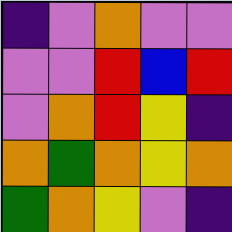[["indigo", "violet", "orange", "violet", "violet"], ["violet", "violet", "red", "blue", "red"], ["violet", "orange", "red", "yellow", "indigo"], ["orange", "green", "orange", "yellow", "orange"], ["green", "orange", "yellow", "violet", "indigo"]]